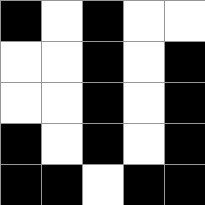[["black", "white", "black", "white", "white"], ["white", "white", "black", "white", "black"], ["white", "white", "black", "white", "black"], ["black", "white", "black", "white", "black"], ["black", "black", "white", "black", "black"]]